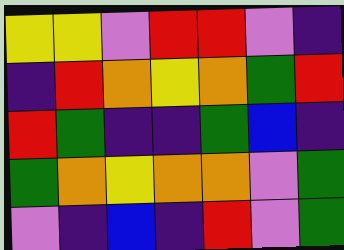[["yellow", "yellow", "violet", "red", "red", "violet", "indigo"], ["indigo", "red", "orange", "yellow", "orange", "green", "red"], ["red", "green", "indigo", "indigo", "green", "blue", "indigo"], ["green", "orange", "yellow", "orange", "orange", "violet", "green"], ["violet", "indigo", "blue", "indigo", "red", "violet", "green"]]